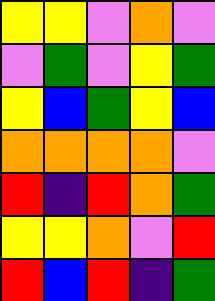[["yellow", "yellow", "violet", "orange", "violet"], ["violet", "green", "violet", "yellow", "green"], ["yellow", "blue", "green", "yellow", "blue"], ["orange", "orange", "orange", "orange", "violet"], ["red", "indigo", "red", "orange", "green"], ["yellow", "yellow", "orange", "violet", "red"], ["red", "blue", "red", "indigo", "green"]]